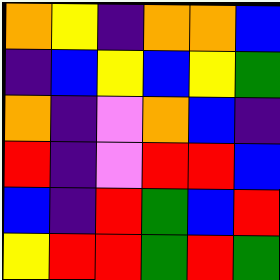[["orange", "yellow", "indigo", "orange", "orange", "blue"], ["indigo", "blue", "yellow", "blue", "yellow", "green"], ["orange", "indigo", "violet", "orange", "blue", "indigo"], ["red", "indigo", "violet", "red", "red", "blue"], ["blue", "indigo", "red", "green", "blue", "red"], ["yellow", "red", "red", "green", "red", "green"]]